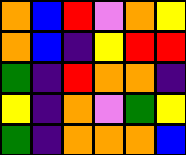[["orange", "blue", "red", "violet", "orange", "yellow"], ["orange", "blue", "indigo", "yellow", "red", "red"], ["green", "indigo", "red", "orange", "orange", "indigo"], ["yellow", "indigo", "orange", "violet", "green", "yellow"], ["green", "indigo", "orange", "orange", "orange", "blue"]]